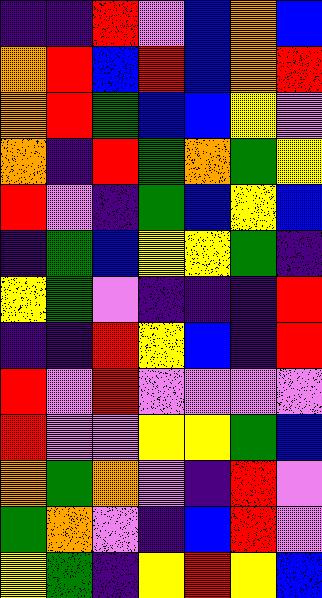[["indigo", "indigo", "red", "violet", "blue", "orange", "blue"], ["orange", "red", "blue", "red", "blue", "orange", "red"], ["orange", "red", "green", "blue", "blue", "yellow", "violet"], ["orange", "indigo", "red", "green", "orange", "green", "yellow"], ["red", "violet", "indigo", "green", "blue", "yellow", "blue"], ["indigo", "green", "blue", "yellow", "yellow", "green", "indigo"], ["yellow", "green", "violet", "indigo", "indigo", "indigo", "red"], ["indigo", "indigo", "red", "yellow", "blue", "indigo", "red"], ["red", "violet", "red", "violet", "violet", "violet", "violet"], ["red", "violet", "violet", "yellow", "yellow", "green", "blue"], ["orange", "green", "orange", "violet", "indigo", "red", "violet"], ["green", "orange", "violet", "indigo", "blue", "red", "violet"], ["yellow", "green", "indigo", "yellow", "red", "yellow", "blue"]]